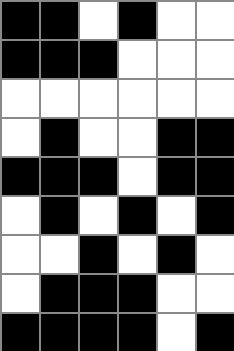[["black", "black", "white", "black", "white", "white"], ["black", "black", "black", "white", "white", "white"], ["white", "white", "white", "white", "white", "white"], ["white", "black", "white", "white", "black", "black"], ["black", "black", "black", "white", "black", "black"], ["white", "black", "white", "black", "white", "black"], ["white", "white", "black", "white", "black", "white"], ["white", "black", "black", "black", "white", "white"], ["black", "black", "black", "black", "white", "black"]]